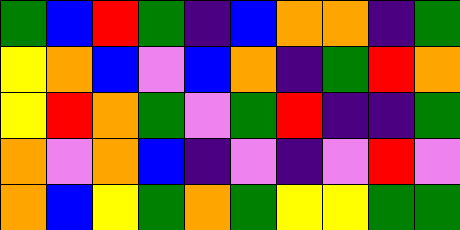[["green", "blue", "red", "green", "indigo", "blue", "orange", "orange", "indigo", "green"], ["yellow", "orange", "blue", "violet", "blue", "orange", "indigo", "green", "red", "orange"], ["yellow", "red", "orange", "green", "violet", "green", "red", "indigo", "indigo", "green"], ["orange", "violet", "orange", "blue", "indigo", "violet", "indigo", "violet", "red", "violet"], ["orange", "blue", "yellow", "green", "orange", "green", "yellow", "yellow", "green", "green"]]